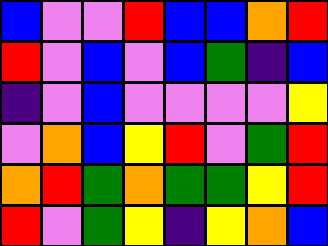[["blue", "violet", "violet", "red", "blue", "blue", "orange", "red"], ["red", "violet", "blue", "violet", "blue", "green", "indigo", "blue"], ["indigo", "violet", "blue", "violet", "violet", "violet", "violet", "yellow"], ["violet", "orange", "blue", "yellow", "red", "violet", "green", "red"], ["orange", "red", "green", "orange", "green", "green", "yellow", "red"], ["red", "violet", "green", "yellow", "indigo", "yellow", "orange", "blue"]]